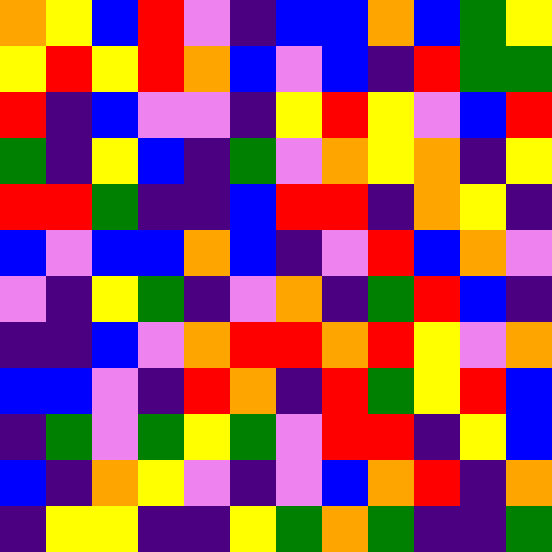[["orange", "yellow", "blue", "red", "violet", "indigo", "blue", "blue", "orange", "blue", "green", "yellow"], ["yellow", "red", "yellow", "red", "orange", "blue", "violet", "blue", "indigo", "red", "green", "green"], ["red", "indigo", "blue", "violet", "violet", "indigo", "yellow", "red", "yellow", "violet", "blue", "red"], ["green", "indigo", "yellow", "blue", "indigo", "green", "violet", "orange", "yellow", "orange", "indigo", "yellow"], ["red", "red", "green", "indigo", "indigo", "blue", "red", "red", "indigo", "orange", "yellow", "indigo"], ["blue", "violet", "blue", "blue", "orange", "blue", "indigo", "violet", "red", "blue", "orange", "violet"], ["violet", "indigo", "yellow", "green", "indigo", "violet", "orange", "indigo", "green", "red", "blue", "indigo"], ["indigo", "indigo", "blue", "violet", "orange", "red", "red", "orange", "red", "yellow", "violet", "orange"], ["blue", "blue", "violet", "indigo", "red", "orange", "indigo", "red", "green", "yellow", "red", "blue"], ["indigo", "green", "violet", "green", "yellow", "green", "violet", "red", "red", "indigo", "yellow", "blue"], ["blue", "indigo", "orange", "yellow", "violet", "indigo", "violet", "blue", "orange", "red", "indigo", "orange"], ["indigo", "yellow", "yellow", "indigo", "indigo", "yellow", "green", "orange", "green", "indigo", "indigo", "green"]]